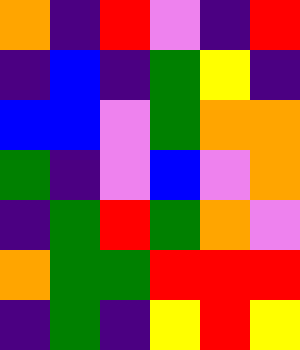[["orange", "indigo", "red", "violet", "indigo", "red"], ["indigo", "blue", "indigo", "green", "yellow", "indigo"], ["blue", "blue", "violet", "green", "orange", "orange"], ["green", "indigo", "violet", "blue", "violet", "orange"], ["indigo", "green", "red", "green", "orange", "violet"], ["orange", "green", "green", "red", "red", "red"], ["indigo", "green", "indigo", "yellow", "red", "yellow"]]